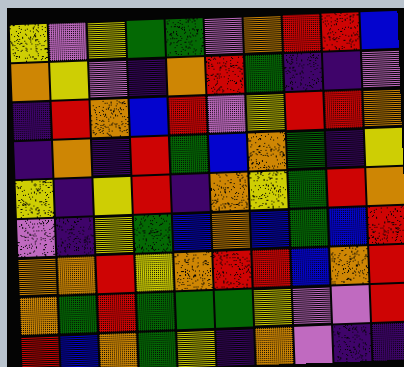[["yellow", "violet", "yellow", "green", "green", "violet", "orange", "red", "red", "blue"], ["orange", "yellow", "violet", "indigo", "orange", "red", "green", "indigo", "indigo", "violet"], ["indigo", "red", "orange", "blue", "red", "violet", "yellow", "red", "red", "orange"], ["indigo", "orange", "indigo", "red", "green", "blue", "orange", "green", "indigo", "yellow"], ["yellow", "indigo", "yellow", "red", "indigo", "orange", "yellow", "green", "red", "orange"], ["violet", "indigo", "yellow", "green", "blue", "orange", "blue", "green", "blue", "red"], ["orange", "orange", "red", "yellow", "orange", "red", "red", "blue", "orange", "red"], ["orange", "green", "red", "green", "green", "green", "yellow", "violet", "violet", "red"], ["red", "blue", "orange", "green", "yellow", "indigo", "orange", "violet", "indigo", "indigo"]]